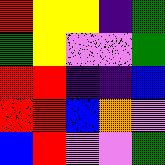[["red", "yellow", "yellow", "indigo", "green"], ["green", "yellow", "violet", "violet", "green"], ["red", "red", "indigo", "indigo", "blue"], ["red", "red", "blue", "orange", "violet"], ["blue", "red", "violet", "violet", "green"]]